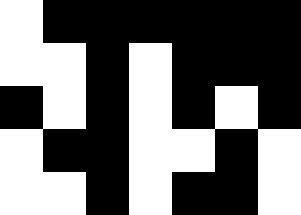[["white", "black", "black", "black", "black", "black", "black"], ["white", "white", "black", "white", "black", "black", "black"], ["black", "white", "black", "white", "black", "white", "black"], ["white", "black", "black", "white", "white", "black", "white"], ["white", "white", "black", "white", "black", "black", "white"]]